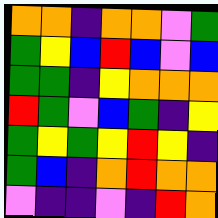[["orange", "orange", "indigo", "orange", "orange", "violet", "green"], ["green", "yellow", "blue", "red", "blue", "violet", "blue"], ["green", "green", "indigo", "yellow", "orange", "orange", "orange"], ["red", "green", "violet", "blue", "green", "indigo", "yellow"], ["green", "yellow", "green", "yellow", "red", "yellow", "indigo"], ["green", "blue", "indigo", "orange", "red", "orange", "orange"], ["violet", "indigo", "indigo", "violet", "indigo", "red", "orange"]]